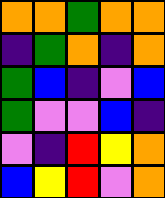[["orange", "orange", "green", "orange", "orange"], ["indigo", "green", "orange", "indigo", "orange"], ["green", "blue", "indigo", "violet", "blue"], ["green", "violet", "violet", "blue", "indigo"], ["violet", "indigo", "red", "yellow", "orange"], ["blue", "yellow", "red", "violet", "orange"]]